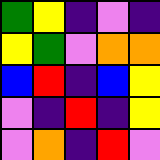[["green", "yellow", "indigo", "violet", "indigo"], ["yellow", "green", "violet", "orange", "orange"], ["blue", "red", "indigo", "blue", "yellow"], ["violet", "indigo", "red", "indigo", "yellow"], ["violet", "orange", "indigo", "red", "violet"]]